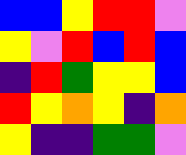[["blue", "blue", "yellow", "red", "red", "violet"], ["yellow", "violet", "red", "blue", "red", "blue"], ["indigo", "red", "green", "yellow", "yellow", "blue"], ["red", "yellow", "orange", "yellow", "indigo", "orange"], ["yellow", "indigo", "indigo", "green", "green", "violet"]]